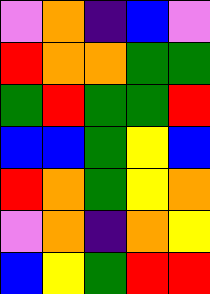[["violet", "orange", "indigo", "blue", "violet"], ["red", "orange", "orange", "green", "green"], ["green", "red", "green", "green", "red"], ["blue", "blue", "green", "yellow", "blue"], ["red", "orange", "green", "yellow", "orange"], ["violet", "orange", "indigo", "orange", "yellow"], ["blue", "yellow", "green", "red", "red"]]